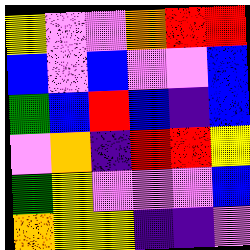[["yellow", "violet", "violet", "orange", "red", "red"], ["blue", "violet", "blue", "violet", "violet", "blue"], ["green", "blue", "red", "blue", "indigo", "blue"], ["violet", "orange", "indigo", "red", "red", "yellow"], ["green", "yellow", "violet", "violet", "violet", "blue"], ["orange", "yellow", "yellow", "indigo", "indigo", "violet"]]